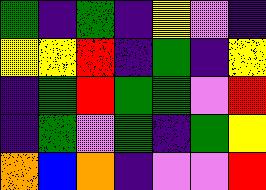[["green", "indigo", "green", "indigo", "yellow", "violet", "indigo"], ["yellow", "yellow", "red", "indigo", "green", "indigo", "yellow"], ["indigo", "green", "red", "green", "green", "violet", "red"], ["indigo", "green", "violet", "green", "indigo", "green", "yellow"], ["orange", "blue", "orange", "indigo", "violet", "violet", "red"]]